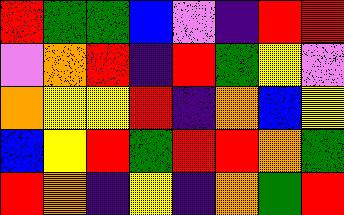[["red", "green", "green", "blue", "violet", "indigo", "red", "red"], ["violet", "orange", "red", "indigo", "red", "green", "yellow", "violet"], ["orange", "yellow", "yellow", "red", "indigo", "orange", "blue", "yellow"], ["blue", "yellow", "red", "green", "red", "red", "orange", "green"], ["red", "orange", "indigo", "yellow", "indigo", "orange", "green", "red"]]